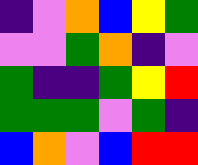[["indigo", "violet", "orange", "blue", "yellow", "green"], ["violet", "violet", "green", "orange", "indigo", "violet"], ["green", "indigo", "indigo", "green", "yellow", "red"], ["green", "green", "green", "violet", "green", "indigo"], ["blue", "orange", "violet", "blue", "red", "red"]]